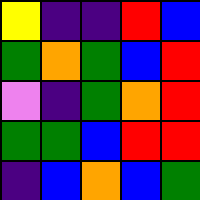[["yellow", "indigo", "indigo", "red", "blue"], ["green", "orange", "green", "blue", "red"], ["violet", "indigo", "green", "orange", "red"], ["green", "green", "blue", "red", "red"], ["indigo", "blue", "orange", "blue", "green"]]